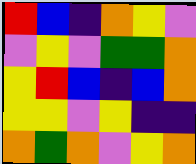[["red", "blue", "indigo", "orange", "yellow", "violet"], ["violet", "yellow", "violet", "green", "green", "orange"], ["yellow", "red", "blue", "indigo", "blue", "orange"], ["yellow", "yellow", "violet", "yellow", "indigo", "indigo"], ["orange", "green", "orange", "violet", "yellow", "orange"]]